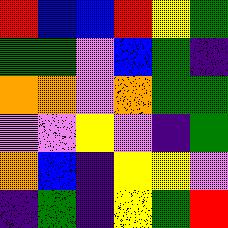[["red", "blue", "blue", "red", "yellow", "green"], ["green", "green", "violet", "blue", "green", "indigo"], ["orange", "orange", "violet", "orange", "green", "green"], ["violet", "violet", "yellow", "violet", "indigo", "green"], ["orange", "blue", "indigo", "yellow", "yellow", "violet"], ["indigo", "green", "indigo", "yellow", "green", "red"]]